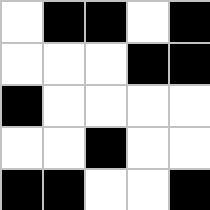[["white", "black", "black", "white", "black"], ["white", "white", "white", "black", "black"], ["black", "white", "white", "white", "white"], ["white", "white", "black", "white", "white"], ["black", "black", "white", "white", "black"]]